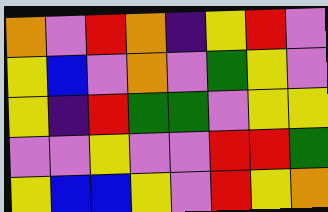[["orange", "violet", "red", "orange", "indigo", "yellow", "red", "violet"], ["yellow", "blue", "violet", "orange", "violet", "green", "yellow", "violet"], ["yellow", "indigo", "red", "green", "green", "violet", "yellow", "yellow"], ["violet", "violet", "yellow", "violet", "violet", "red", "red", "green"], ["yellow", "blue", "blue", "yellow", "violet", "red", "yellow", "orange"]]